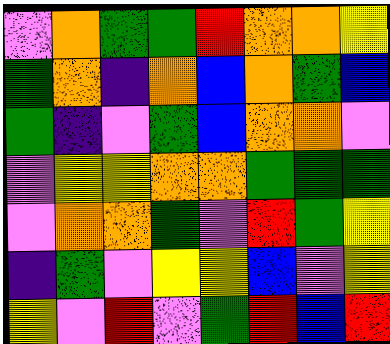[["violet", "orange", "green", "green", "red", "orange", "orange", "yellow"], ["green", "orange", "indigo", "orange", "blue", "orange", "green", "blue"], ["green", "indigo", "violet", "green", "blue", "orange", "orange", "violet"], ["violet", "yellow", "yellow", "orange", "orange", "green", "green", "green"], ["violet", "orange", "orange", "green", "violet", "red", "green", "yellow"], ["indigo", "green", "violet", "yellow", "yellow", "blue", "violet", "yellow"], ["yellow", "violet", "red", "violet", "green", "red", "blue", "red"]]